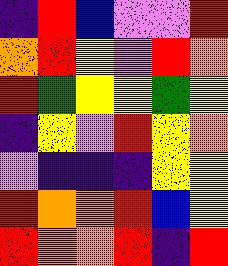[["indigo", "red", "blue", "violet", "violet", "red"], ["orange", "red", "yellow", "violet", "red", "orange"], ["red", "green", "yellow", "yellow", "green", "yellow"], ["indigo", "yellow", "violet", "red", "yellow", "orange"], ["violet", "indigo", "indigo", "indigo", "yellow", "yellow"], ["red", "orange", "orange", "red", "blue", "yellow"], ["red", "orange", "orange", "red", "indigo", "red"]]